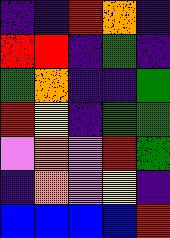[["indigo", "indigo", "red", "orange", "indigo"], ["red", "red", "indigo", "green", "indigo"], ["green", "orange", "indigo", "indigo", "green"], ["red", "yellow", "indigo", "green", "green"], ["violet", "orange", "violet", "red", "green"], ["indigo", "orange", "violet", "yellow", "indigo"], ["blue", "blue", "blue", "blue", "red"]]